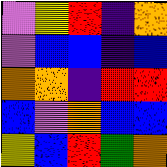[["violet", "yellow", "red", "indigo", "orange"], ["violet", "blue", "blue", "indigo", "blue"], ["orange", "orange", "indigo", "red", "red"], ["blue", "violet", "orange", "blue", "blue"], ["yellow", "blue", "red", "green", "orange"]]